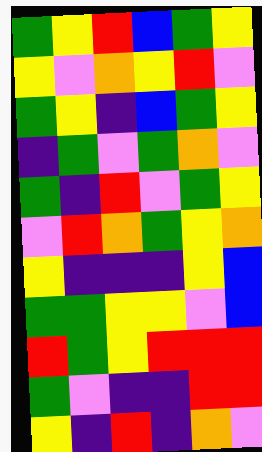[["green", "yellow", "red", "blue", "green", "yellow"], ["yellow", "violet", "orange", "yellow", "red", "violet"], ["green", "yellow", "indigo", "blue", "green", "yellow"], ["indigo", "green", "violet", "green", "orange", "violet"], ["green", "indigo", "red", "violet", "green", "yellow"], ["violet", "red", "orange", "green", "yellow", "orange"], ["yellow", "indigo", "indigo", "indigo", "yellow", "blue"], ["green", "green", "yellow", "yellow", "violet", "blue"], ["red", "green", "yellow", "red", "red", "red"], ["green", "violet", "indigo", "indigo", "red", "red"], ["yellow", "indigo", "red", "indigo", "orange", "violet"]]